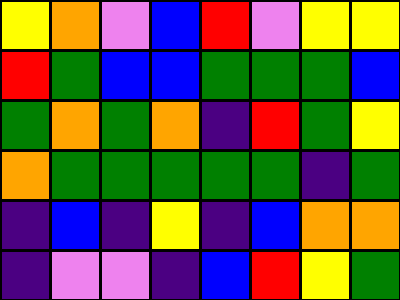[["yellow", "orange", "violet", "blue", "red", "violet", "yellow", "yellow"], ["red", "green", "blue", "blue", "green", "green", "green", "blue"], ["green", "orange", "green", "orange", "indigo", "red", "green", "yellow"], ["orange", "green", "green", "green", "green", "green", "indigo", "green"], ["indigo", "blue", "indigo", "yellow", "indigo", "blue", "orange", "orange"], ["indigo", "violet", "violet", "indigo", "blue", "red", "yellow", "green"]]